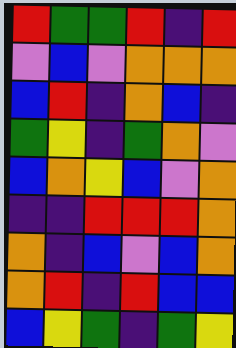[["red", "green", "green", "red", "indigo", "red"], ["violet", "blue", "violet", "orange", "orange", "orange"], ["blue", "red", "indigo", "orange", "blue", "indigo"], ["green", "yellow", "indigo", "green", "orange", "violet"], ["blue", "orange", "yellow", "blue", "violet", "orange"], ["indigo", "indigo", "red", "red", "red", "orange"], ["orange", "indigo", "blue", "violet", "blue", "orange"], ["orange", "red", "indigo", "red", "blue", "blue"], ["blue", "yellow", "green", "indigo", "green", "yellow"]]